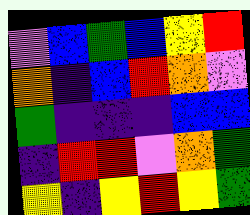[["violet", "blue", "green", "blue", "yellow", "red"], ["orange", "indigo", "blue", "red", "orange", "violet"], ["green", "indigo", "indigo", "indigo", "blue", "blue"], ["indigo", "red", "red", "violet", "orange", "green"], ["yellow", "indigo", "yellow", "red", "yellow", "green"]]